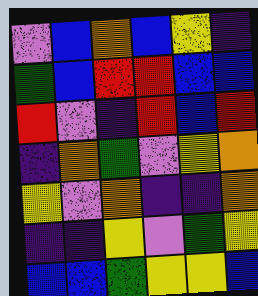[["violet", "blue", "orange", "blue", "yellow", "indigo"], ["green", "blue", "red", "red", "blue", "blue"], ["red", "violet", "indigo", "red", "blue", "red"], ["indigo", "orange", "green", "violet", "yellow", "orange"], ["yellow", "violet", "orange", "indigo", "indigo", "orange"], ["indigo", "indigo", "yellow", "violet", "green", "yellow"], ["blue", "blue", "green", "yellow", "yellow", "blue"]]